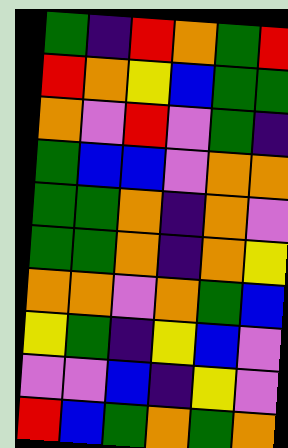[["green", "indigo", "red", "orange", "green", "red"], ["red", "orange", "yellow", "blue", "green", "green"], ["orange", "violet", "red", "violet", "green", "indigo"], ["green", "blue", "blue", "violet", "orange", "orange"], ["green", "green", "orange", "indigo", "orange", "violet"], ["green", "green", "orange", "indigo", "orange", "yellow"], ["orange", "orange", "violet", "orange", "green", "blue"], ["yellow", "green", "indigo", "yellow", "blue", "violet"], ["violet", "violet", "blue", "indigo", "yellow", "violet"], ["red", "blue", "green", "orange", "green", "orange"]]